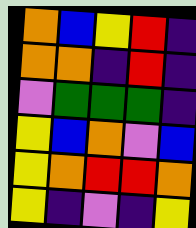[["orange", "blue", "yellow", "red", "indigo"], ["orange", "orange", "indigo", "red", "indigo"], ["violet", "green", "green", "green", "indigo"], ["yellow", "blue", "orange", "violet", "blue"], ["yellow", "orange", "red", "red", "orange"], ["yellow", "indigo", "violet", "indigo", "yellow"]]